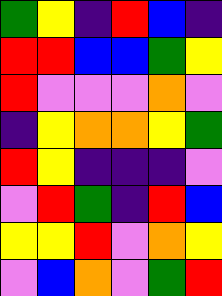[["green", "yellow", "indigo", "red", "blue", "indigo"], ["red", "red", "blue", "blue", "green", "yellow"], ["red", "violet", "violet", "violet", "orange", "violet"], ["indigo", "yellow", "orange", "orange", "yellow", "green"], ["red", "yellow", "indigo", "indigo", "indigo", "violet"], ["violet", "red", "green", "indigo", "red", "blue"], ["yellow", "yellow", "red", "violet", "orange", "yellow"], ["violet", "blue", "orange", "violet", "green", "red"]]